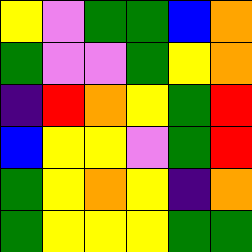[["yellow", "violet", "green", "green", "blue", "orange"], ["green", "violet", "violet", "green", "yellow", "orange"], ["indigo", "red", "orange", "yellow", "green", "red"], ["blue", "yellow", "yellow", "violet", "green", "red"], ["green", "yellow", "orange", "yellow", "indigo", "orange"], ["green", "yellow", "yellow", "yellow", "green", "green"]]